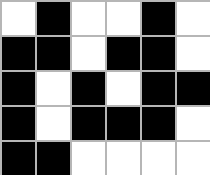[["white", "black", "white", "white", "black", "white"], ["black", "black", "white", "black", "black", "white"], ["black", "white", "black", "white", "black", "black"], ["black", "white", "black", "black", "black", "white"], ["black", "black", "white", "white", "white", "white"]]